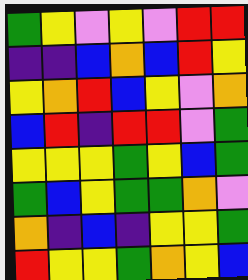[["green", "yellow", "violet", "yellow", "violet", "red", "red"], ["indigo", "indigo", "blue", "orange", "blue", "red", "yellow"], ["yellow", "orange", "red", "blue", "yellow", "violet", "orange"], ["blue", "red", "indigo", "red", "red", "violet", "green"], ["yellow", "yellow", "yellow", "green", "yellow", "blue", "green"], ["green", "blue", "yellow", "green", "green", "orange", "violet"], ["orange", "indigo", "blue", "indigo", "yellow", "yellow", "green"], ["red", "yellow", "yellow", "green", "orange", "yellow", "blue"]]